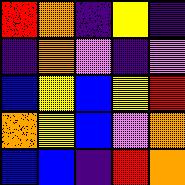[["red", "orange", "indigo", "yellow", "indigo"], ["indigo", "orange", "violet", "indigo", "violet"], ["blue", "yellow", "blue", "yellow", "red"], ["orange", "yellow", "blue", "violet", "orange"], ["blue", "blue", "indigo", "red", "orange"]]